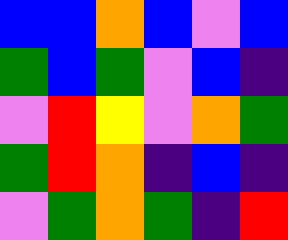[["blue", "blue", "orange", "blue", "violet", "blue"], ["green", "blue", "green", "violet", "blue", "indigo"], ["violet", "red", "yellow", "violet", "orange", "green"], ["green", "red", "orange", "indigo", "blue", "indigo"], ["violet", "green", "orange", "green", "indigo", "red"]]